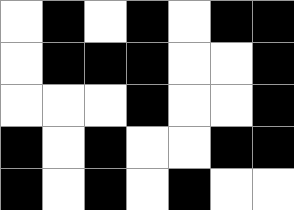[["white", "black", "white", "black", "white", "black", "black"], ["white", "black", "black", "black", "white", "white", "black"], ["white", "white", "white", "black", "white", "white", "black"], ["black", "white", "black", "white", "white", "black", "black"], ["black", "white", "black", "white", "black", "white", "white"]]